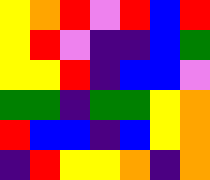[["yellow", "orange", "red", "violet", "red", "blue", "red"], ["yellow", "red", "violet", "indigo", "indigo", "blue", "green"], ["yellow", "yellow", "red", "indigo", "blue", "blue", "violet"], ["green", "green", "indigo", "green", "green", "yellow", "orange"], ["red", "blue", "blue", "indigo", "blue", "yellow", "orange"], ["indigo", "red", "yellow", "yellow", "orange", "indigo", "orange"]]